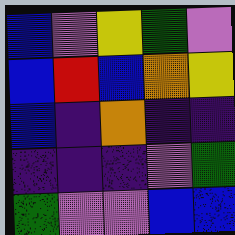[["blue", "violet", "yellow", "green", "violet"], ["blue", "red", "blue", "orange", "yellow"], ["blue", "indigo", "orange", "indigo", "indigo"], ["indigo", "indigo", "indigo", "violet", "green"], ["green", "violet", "violet", "blue", "blue"]]